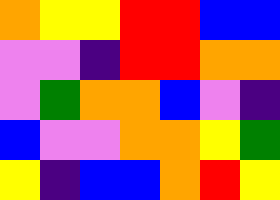[["orange", "yellow", "yellow", "red", "red", "blue", "blue"], ["violet", "violet", "indigo", "red", "red", "orange", "orange"], ["violet", "green", "orange", "orange", "blue", "violet", "indigo"], ["blue", "violet", "violet", "orange", "orange", "yellow", "green"], ["yellow", "indigo", "blue", "blue", "orange", "red", "yellow"]]